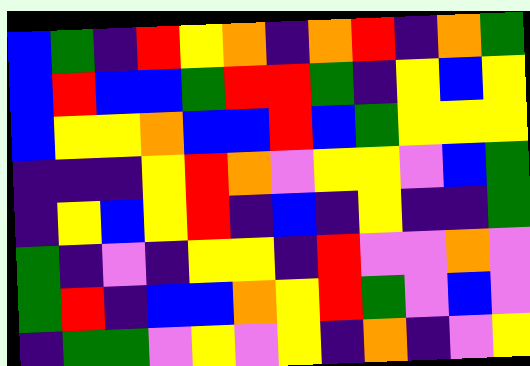[["blue", "green", "indigo", "red", "yellow", "orange", "indigo", "orange", "red", "indigo", "orange", "green"], ["blue", "red", "blue", "blue", "green", "red", "red", "green", "indigo", "yellow", "blue", "yellow"], ["blue", "yellow", "yellow", "orange", "blue", "blue", "red", "blue", "green", "yellow", "yellow", "yellow"], ["indigo", "indigo", "indigo", "yellow", "red", "orange", "violet", "yellow", "yellow", "violet", "blue", "green"], ["indigo", "yellow", "blue", "yellow", "red", "indigo", "blue", "indigo", "yellow", "indigo", "indigo", "green"], ["green", "indigo", "violet", "indigo", "yellow", "yellow", "indigo", "red", "violet", "violet", "orange", "violet"], ["green", "red", "indigo", "blue", "blue", "orange", "yellow", "red", "green", "violet", "blue", "violet"], ["indigo", "green", "green", "violet", "yellow", "violet", "yellow", "indigo", "orange", "indigo", "violet", "yellow"]]